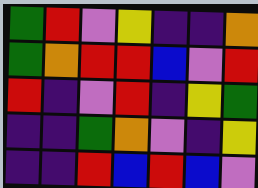[["green", "red", "violet", "yellow", "indigo", "indigo", "orange"], ["green", "orange", "red", "red", "blue", "violet", "red"], ["red", "indigo", "violet", "red", "indigo", "yellow", "green"], ["indigo", "indigo", "green", "orange", "violet", "indigo", "yellow"], ["indigo", "indigo", "red", "blue", "red", "blue", "violet"]]